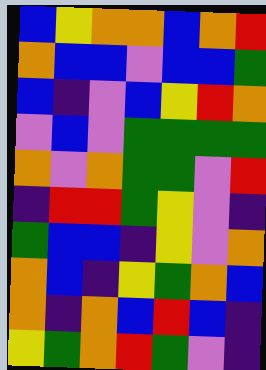[["blue", "yellow", "orange", "orange", "blue", "orange", "red"], ["orange", "blue", "blue", "violet", "blue", "blue", "green"], ["blue", "indigo", "violet", "blue", "yellow", "red", "orange"], ["violet", "blue", "violet", "green", "green", "green", "green"], ["orange", "violet", "orange", "green", "green", "violet", "red"], ["indigo", "red", "red", "green", "yellow", "violet", "indigo"], ["green", "blue", "blue", "indigo", "yellow", "violet", "orange"], ["orange", "blue", "indigo", "yellow", "green", "orange", "blue"], ["orange", "indigo", "orange", "blue", "red", "blue", "indigo"], ["yellow", "green", "orange", "red", "green", "violet", "indigo"]]